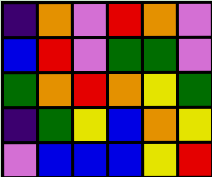[["indigo", "orange", "violet", "red", "orange", "violet"], ["blue", "red", "violet", "green", "green", "violet"], ["green", "orange", "red", "orange", "yellow", "green"], ["indigo", "green", "yellow", "blue", "orange", "yellow"], ["violet", "blue", "blue", "blue", "yellow", "red"]]